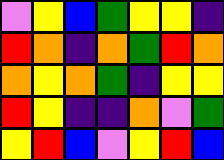[["violet", "yellow", "blue", "green", "yellow", "yellow", "indigo"], ["red", "orange", "indigo", "orange", "green", "red", "orange"], ["orange", "yellow", "orange", "green", "indigo", "yellow", "yellow"], ["red", "yellow", "indigo", "indigo", "orange", "violet", "green"], ["yellow", "red", "blue", "violet", "yellow", "red", "blue"]]